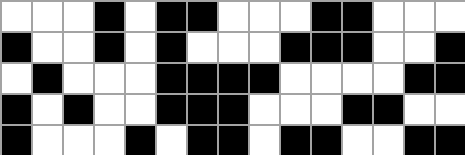[["white", "white", "white", "black", "white", "black", "black", "white", "white", "white", "black", "black", "white", "white", "white"], ["black", "white", "white", "black", "white", "black", "white", "white", "white", "black", "black", "black", "white", "white", "black"], ["white", "black", "white", "white", "white", "black", "black", "black", "black", "white", "white", "white", "white", "black", "black"], ["black", "white", "black", "white", "white", "black", "black", "black", "white", "white", "white", "black", "black", "white", "white"], ["black", "white", "white", "white", "black", "white", "black", "black", "white", "black", "black", "white", "white", "black", "black"]]